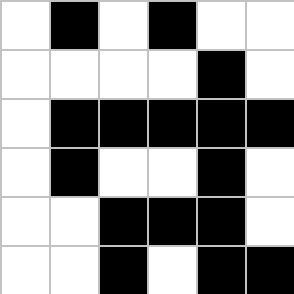[["white", "black", "white", "black", "white", "white"], ["white", "white", "white", "white", "black", "white"], ["white", "black", "black", "black", "black", "black"], ["white", "black", "white", "white", "black", "white"], ["white", "white", "black", "black", "black", "white"], ["white", "white", "black", "white", "black", "black"]]